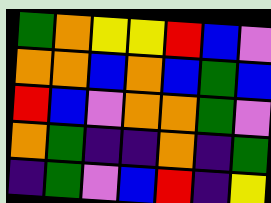[["green", "orange", "yellow", "yellow", "red", "blue", "violet"], ["orange", "orange", "blue", "orange", "blue", "green", "blue"], ["red", "blue", "violet", "orange", "orange", "green", "violet"], ["orange", "green", "indigo", "indigo", "orange", "indigo", "green"], ["indigo", "green", "violet", "blue", "red", "indigo", "yellow"]]